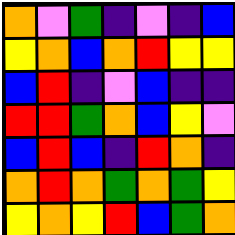[["orange", "violet", "green", "indigo", "violet", "indigo", "blue"], ["yellow", "orange", "blue", "orange", "red", "yellow", "yellow"], ["blue", "red", "indigo", "violet", "blue", "indigo", "indigo"], ["red", "red", "green", "orange", "blue", "yellow", "violet"], ["blue", "red", "blue", "indigo", "red", "orange", "indigo"], ["orange", "red", "orange", "green", "orange", "green", "yellow"], ["yellow", "orange", "yellow", "red", "blue", "green", "orange"]]